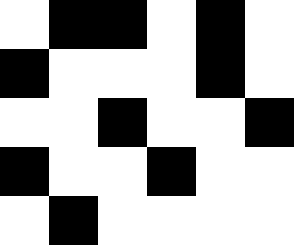[["white", "black", "black", "white", "black", "white"], ["black", "white", "white", "white", "black", "white"], ["white", "white", "black", "white", "white", "black"], ["black", "white", "white", "black", "white", "white"], ["white", "black", "white", "white", "white", "white"]]